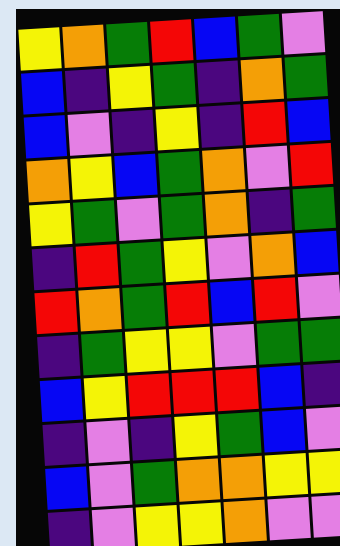[["yellow", "orange", "green", "red", "blue", "green", "violet"], ["blue", "indigo", "yellow", "green", "indigo", "orange", "green"], ["blue", "violet", "indigo", "yellow", "indigo", "red", "blue"], ["orange", "yellow", "blue", "green", "orange", "violet", "red"], ["yellow", "green", "violet", "green", "orange", "indigo", "green"], ["indigo", "red", "green", "yellow", "violet", "orange", "blue"], ["red", "orange", "green", "red", "blue", "red", "violet"], ["indigo", "green", "yellow", "yellow", "violet", "green", "green"], ["blue", "yellow", "red", "red", "red", "blue", "indigo"], ["indigo", "violet", "indigo", "yellow", "green", "blue", "violet"], ["blue", "violet", "green", "orange", "orange", "yellow", "yellow"], ["indigo", "violet", "yellow", "yellow", "orange", "violet", "violet"]]